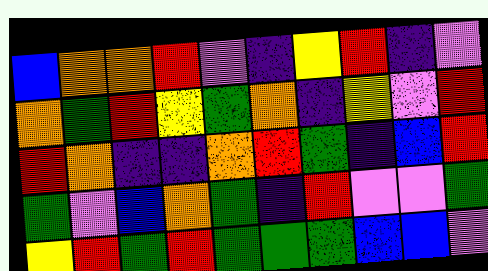[["blue", "orange", "orange", "red", "violet", "indigo", "yellow", "red", "indigo", "violet"], ["orange", "green", "red", "yellow", "green", "orange", "indigo", "yellow", "violet", "red"], ["red", "orange", "indigo", "indigo", "orange", "red", "green", "indigo", "blue", "red"], ["green", "violet", "blue", "orange", "green", "indigo", "red", "violet", "violet", "green"], ["yellow", "red", "green", "red", "green", "green", "green", "blue", "blue", "violet"]]